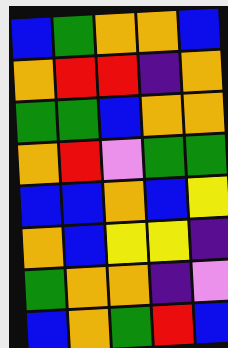[["blue", "green", "orange", "orange", "blue"], ["orange", "red", "red", "indigo", "orange"], ["green", "green", "blue", "orange", "orange"], ["orange", "red", "violet", "green", "green"], ["blue", "blue", "orange", "blue", "yellow"], ["orange", "blue", "yellow", "yellow", "indigo"], ["green", "orange", "orange", "indigo", "violet"], ["blue", "orange", "green", "red", "blue"]]